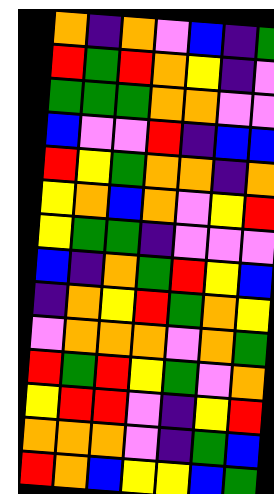[["orange", "indigo", "orange", "violet", "blue", "indigo", "green"], ["red", "green", "red", "orange", "yellow", "indigo", "violet"], ["green", "green", "green", "orange", "orange", "violet", "violet"], ["blue", "violet", "violet", "red", "indigo", "blue", "blue"], ["red", "yellow", "green", "orange", "orange", "indigo", "orange"], ["yellow", "orange", "blue", "orange", "violet", "yellow", "red"], ["yellow", "green", "green", "indigo", "violet", "violet", "violet"], ["blue", "indigo", "orange", "green", "red", "yellow", "blue"], ["indigo", "orange", "yellow", "red", "green", "orange", "yellow"], ["violet", "orange", "orange", "orange", "violet", "orange", "green"], ["red", "green", "red", "yellow", "green", "violet", "orange"], ["yellow", "red", "red", "violet", "indigo", "yellow", "red"], ["orange", "orange", "orange", "violet", "indigo", "green", "blue"], ["red", "orange", "blue", "yellow", "yellow", "blue", "green"]]